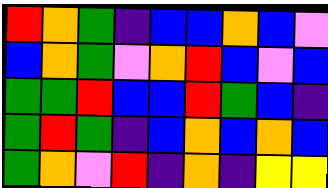[["red", "orange", "green", "indigo", "blue", "blue", "orange", "blue", "violet"], ["blue", "orange", "green", "violet", "orange", "red", "blue", "violet", "blue"], ["green", "green", "red", "blue", "blue", "red", "green", "blue", "indigo"], ["green", "red", "green", "indigo", "blue", "orange", "blue", "orange", "blue"], ["green", "orange", "violet", "red", "indigo", "orange", "indigo", "yellow", "yellow"]]